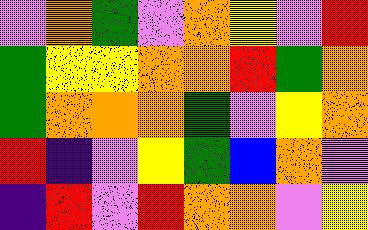[["violet", "orange", "green", "violet", "orange", "yellow", "violet", "red"], ["green", "yellow", "yellow", "orange", "orange", "red", "green", "orange"], ["green", "orange", "orange", "orange", "green", "violet", "yellow", "orange"], ["red", "indigo", "violet", "yellow", "green", "blue", "orange", "violet"], ["indigo", "red", "violet", "red", "orange", "orange", "violet", "yellow"]]